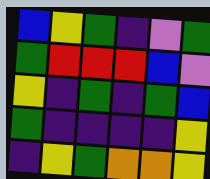[["blue", "yellow", "green", "indigo", "violet", "green"], ["green", "red", "red", "red", "blue", "violet"], ["yellow", "indigo", "green", "indigo", "green", "blue"], ["green", "indigo", "indigo", "indigo", "indigo", "yellow"], ["indigo", "yellow", "green", "orange", "orange", "yellow"]]